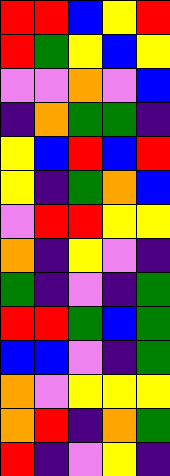[["red", "red", "blue", "yellow", "red"], ["red", "green", "yellow", "blue", "yellow"], ["violet", "violet", "orange", "violet", "blue"], ["indigo", "orange", "green", "green", "indigo"], ["yellow", "blue", "red", "blue", "red"], ["yellow", "indigo", "green", "orange", "blue"], ["violet", "red", "red", "yellow", "yellow"], ["orange", "indigo", "yellow", "violet", "indigo"], ["green", "indigo", "violet", "indigo", "green"], ["red", "red", "green", "blue", "green"], ["blue", "blue", "violet", "indigo", "green"], ["orange", "violet", "yellow", "yellow", "yellow"], ["orange", "red", "indigo", "orange", "green"], ["red", "indigo", "violet", "yellow", "indigo"]]